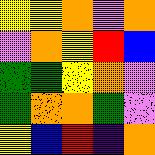[["yellow", "yellow", "orange", "violet", "orange"], ["violet", "orange", "yellow", "red", "blue"], ["green", "green", "yellow", "orange", "violet"], ["green", "orange", "orange", "green", "violet"], ["yellow", "blue", "red", "indigo", "orange"]]